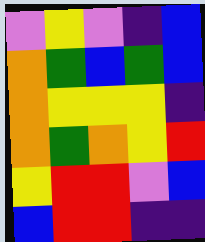[["violet", "yellow", "violet", "indigo", "blue"], ["orange", "green", "blue", "green", "blue"], ["orange", "yellow", "yellow", "yellow", "indigo"], ["orange", "green", "orange", "yellow", "red"], ["yellow", "red", "red", "violet", "blue"], ["blue", "red", "red", "indigo", "indigo"]]